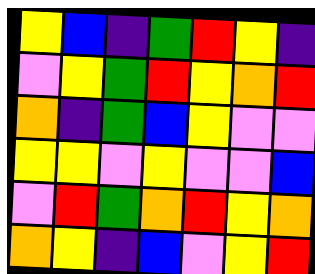[["yellow", "blue", "indigo", "green", "red", "yellow", "indigo"], ["violet", "yellow", "green", "red", "yellow", "orange", "red"], ["orange", "indigo", "green", "blue", "yellow", "violet", "violet"], ["yellow", "yellow", "violet", "yellow", "violet", "violet", "blue"], ["violet", "red", "green", "orange", "red", "yellow", "orange"], ["orange", "yellow", "indigo", "blue", "violet", "yellow", "red"]]